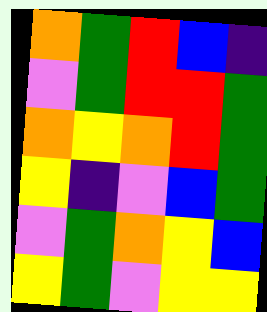[["orange", "green", "red", "blue", "indigo"], ["violet", "green", "red", "red", "green"], ["orange", "yellow", "orange", "red", "green"], ["yellow", "indigo", "violet", "blue", "green"], ["violet", "green", "orange", "yellow", "blue"], ["yellow", "green", "violet", "yellow", "yellow"]]